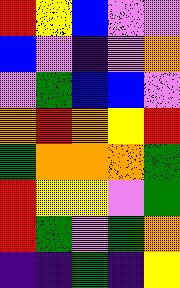[["red", "yellow", "blue", "violet", "violet"], ["blue", "violet", "indigo", "violet", "orange"], ["violet", "green", "blue", "blue", "violet"], ["orange", "red", "orange", "yellow", "red"], ["green", "orange", "orange", "orange", "green"], ["red", "yellow", "yellow", "violet", "green"], ["red", "green", "violet", "green", "orange"], ["indigo", "indigo", "green", "indigo", "yellow"]]